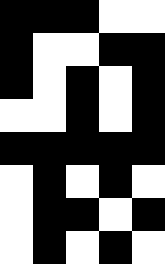[["black", "black", "black", "white", "white"], ["black", "white", "white", "black", "black"], ["black", "white", "black", "white", "black"], ["white", "white", "black", "white", "black"], ["black", "black", "black", "black", "black"], ["white", "black", "white", "black", "white"], ["white", "black", "black", "white", "black"], ["white", "black", "white", "black", "white"]]